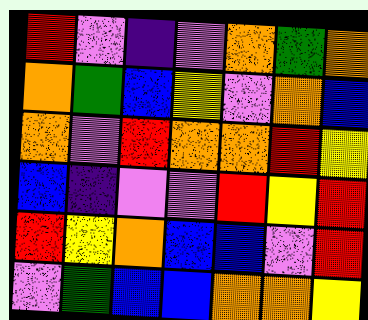[["red", "violet", "indigo", "violet", "orange", "green", "orange"], ["orange", "green", "blue", "yellow", "violet", "orange", "blue"], ["orange", "violet", "red", "orange", "orange", "red", "yellow"], ["blue", "indigo", "violet", "violet", "red", "yellow", "red"], ["red", "yellow", "orange", "blue", "blue", "violet", "red"], ["violet", "green", "blue", "blue", "orange", "orange", "yellow"]]